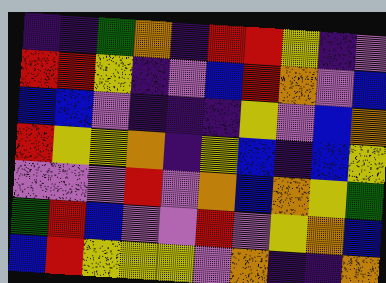[["indigo", "indigo", "green", "orange", "indigo", "red", "red", "yellow", "indigo", "violet"], ["red", "red", "yellow", "indigo", "violet", "blue", "red", "orange", "violet", "blue"], ["blue", "blue", "violet", "indigo", "indigo", "indigo", "yellow", "violet", "blue", "orange"], ["red", "yellow", "yellow", "orange", "indigo", "yellow", "blue", "indigo", "blue", "yellow"], ["violet", "violet", "violet", "red", "violet", "orange", "blue", "orange", "yellow", "green"], ["green", "red", "blue", "violet", "violet", "red", "violet", "yellow", "orange", "blue"], ["blue", "red", "yellow", "yellow", "yellow", "violet", "orange", "indigo", "indigo", "orange"]]